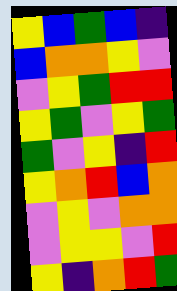[["yellow", "blue", "green", "blue", "indigo"], ["blue", "orange", "orange", "yellow", "violet"], ["violet", "yellow", "green", "red", "red"], ["yellow", "green", "violet", "yellow", "green"], ["green", "violet", "yellow", "indigo", "red"], ["yellow", "orange", "red", "blue", "orange"], ["violet", "yellow", "violet", "orange", "orange"], ["violet", "yellow", "yellow", "violet", "red"], ["yellow", "indigo", "orange", "red", "green"]]